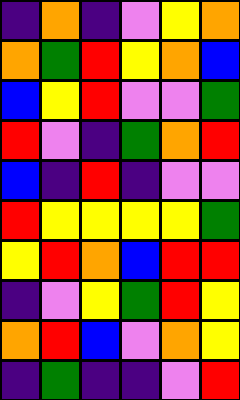[["indigo", "orange", "indigo", "violet", "yellow", "orange"], ["orange", "green", "red", "yellow", "orange", "blue"], ["blue", "yellow", "red", "violet", "violet", "green"], ["red", "violet", "indigo", "green", "orange", "red"], ["blue", "indigo", "red", "indigo", "violet", "violet"], ["red", "yellow", "yellow", "yellow", "yellow", "green"], ["yellow", "red", "orange", "blue", "red", "red"], ["indigo", "violet", "yellow", "green", "red", "yellow"], ["orange", "red", "blue", "violet", "orange", "yellow"], ["indigo", "green", "indigo", "indigo", "violet", "red"]]